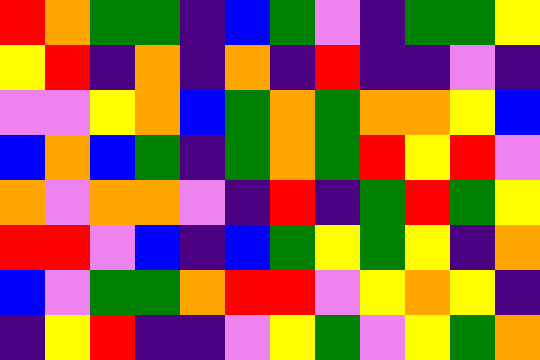[["red", "orange", "green", "green", "indigo", "blue", "green", "violet", "indigo", "green", "green", "yellow"], ["yellow", "red", "indigo", "orange", "indigo", "orange", "indigo", "red", "indigo", "indigo", "violet", "indigo"], ["violet", "violet", "yellow", "orange", "blue", "green", "orange", "green", "orange", "orange", "yellow", "blue"], ["blue", "orange", "blue", "green", "indigo", "green", "orange", "green", "red", "yellow", "red", "violet"], ["orange", "violet", "orange", "orange", "violet", "indigo", "red", "indigo", "green", "red", "green", "yellow"], ["red", "red", "violet", "blue", "indigo", "blue", "green", "yellow", "green", "yellow", "indigo", "orange"], ["blue", "violet", "green", "green", "orange", "red", "red", "violet", "yellow", "orange", "yellow", "indigo"], ["indigo", "yellow", "red", "indigo", "indigo", "violet", "yellow", "green", "violet", "yellow", "green", "orange"]]